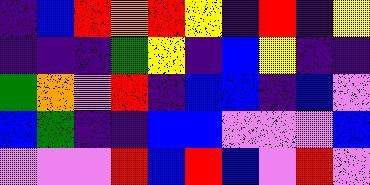[["indigo", "blue", "red", "orange", "red", "yellow", "indigo", "red", "indigo", "yellow"], ["indigo", "indigo", "indigo", "green", "yellow", "indigo", "blue", "yellow", "indigo", "indigo"], ["green", "orange", "violet", "red", "indigo", "blue", "blue", "indigo", "blue", "violet"], ["blue", "green", "indigo", "indigo", "blue", "blue", "violet", "violet", "violet", "blue"], ["violet", "violet", "violet", "red", "blue", "red", "blue", "violet", "red", "violet"]]